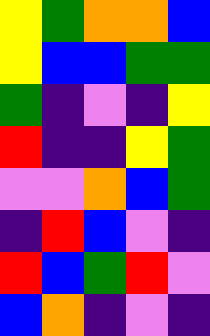[["yellow", "green", "orange", "orange", "blue"], ["yellow", "blue", "blue", "green", "green"], ["green", "indigo", "violet", "indigo", "yellow"], ["red", "indigo", "indigo", "yellow", "green"], ["violet", "violet", "orange", "blue", "green"], ["indigo", "red", "blue", "violet", "indigo"], ["red", "blue", "green", "red", "violet"], ["blue", "orange", "indigo", "violet", "indigo"]]